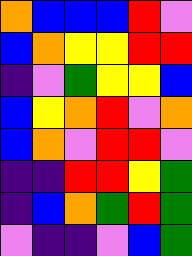[["orange", "blue", "blue", "blue", "red", "violet"], ["blue", "orange", "yellow", "yellow", "red", "red"], ["indigo", "violet", "green", "yellow", "yellow", "blue"], ["blue", "yellow", "orange", "red", "violet", "orange"], ["blue", "orange", "violet", "red", "red", "violet"], ["indigo", "indigo", "red", "red", "yellow", "green"], ["indigo", "blue", "orange", "green", "red", "green"], ["violet", "indigo", "indigo", "violet", "blue", "green"]]